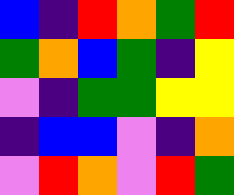[["blue", "indigo", "red", "orange", "green", "red"], ["green", "orange", "blue", "green", "indigo", "yellow"], ["violet", "indigo", "green", "green", "yellow", "yellow"], ["indigo", "blue", "blue", "violet", "indigo", "orange"], ["violet", "red", "orange", "violet", "red", "green"]]